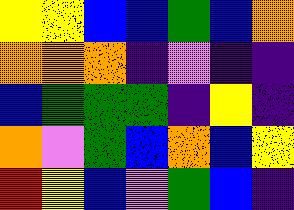[["yellow", "yellow", "blue", "blue", "green", "blue", "orange"], ["orange", "orange", "orange", "indigo", "violet", "indigo", "indigo"], ["blue", "green", "green", "green", "indigo", "yellow", "indigo"], ["orange", "violet", "green", "blue", "orange", "blue", "yellow"], ["red", "yellow", "blue", "violet", "green", "blue", "indigo"]]